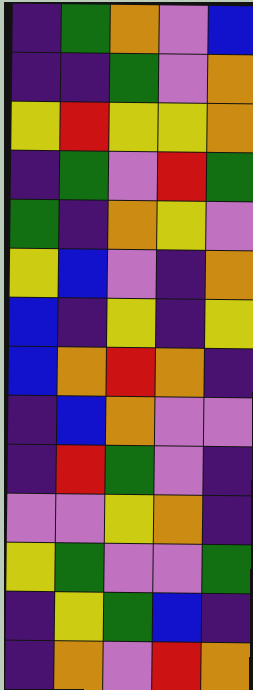[["indigo", "green", "orange", "violet", "blue"], ["indigo", "indigo", "green", "violet", "orange"], ["yellow", "red", "yellow", "yellow", "orange"], ["indigo", "green", "violet", "red", "green"], ["green", "indigo", "orange", "yellow", "violet"], ["yellow", "blue", "violet", "indigo", "orange"], ["blue", "indigo", "yellow", "indigo", "yellow"], ["blue", "orange", "red", "orange", "indigo"], ["indigo", "blue", "orange", "violet", "violet"], ["indigo", "red", "green", "violet", "indigo"], ["violet", "violet", "yellow", "orange", "indigo"], ["yellow", "green", "violet", "violet", "green"], ["indigo", "yellow", "green", "blue", "indigo"], ["indigo", "orange", "violet", "red", "orange"]]